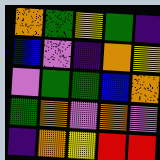[["orange", "green", "yellow", "green", "indigo"], ["blue", "violet", "indigo", "orange", "yellow"], ["violet", "green", "green", "blue", "orange"], ["green", "orange", "violet", "orange", "violet"], ["indigo", "orange", "yellow", "red", "red"]]